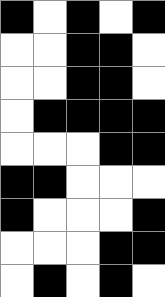[["black", "white", "black", "white", "black"], ["white", "white", "black", "black", "white"], ["white", "white", "black", "black", "white"], ["white", "black", "black", "black", "black"], ["white", "white", "white", "black", "black"], ["black", "black", "white", "white", "white"], ["black", "white", "white", "white", "black"], ["white", "white", "white", "black", "black"], ["white", "black", "white", "black", "white"]]